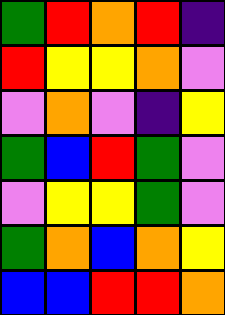[["green", "red", "orange", "red", "indigo"], ["red", "yellow", "yellow", "orange", "violet"], ["violet", "orange", "violet", "indigo", "yellow"], ["green", "blue", "red", "green", "violet"], ["violet", "yellow", "yellow", "green", "violet"], ["green", "orange", "blue", "orange", "yellow"], ["blue", "blue", "red", "red", "orange"]]